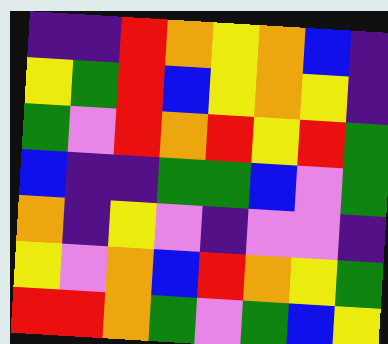[["indigo", "indigo", "red", "orange", "yellow", "orange", "blue", "indigo"], ["yellow", "green", "red", "blue", "yellow", "orange", "yellow", "indigo"], ["green", "violet", "red", "orange", "red", "yellow", "red", "green"], ["blue", "indigo", "indigo", "green", "green", "blue", "violet", "green"], ["orange", "indigo", "yellow", "violet", "indigo", "violet", "violet", "indigo"], ["yellow", "violet", "orange", "blue", "red", "orange", "yellow", "green"], ["red", "red", "orange", "green", "violet", "green", "blue", "yellow"]]